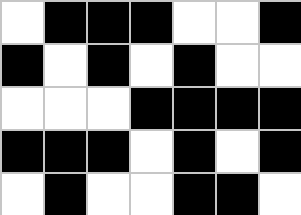[["white", "black", "black", "black", "white", "white", "black"], ["black", "white", "black", "white", "black", "white", "white"], ["white", "white", "white", "black", "black", "black", "black"], ["black", "black", "black", "white", "black", "white", "black"], ["white", "black", "white", "white", "black", "black", "white"]]